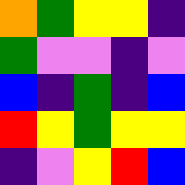[["orange", "green", "yellow", "yellow", "indigo"], ["green", "violet", "violet", "indigo", "violet"], ["blue", "indigo", "green", "indigo", "blue"], ["red", "yellow", "green", "yellow", "yellow"], ["indigo", "violet", "yellow", "red", "blue"]]